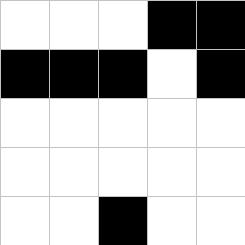[["white", "white", "white", "black", "black"], ["black", "black", "black", "white", "black"], ["white", "white", "white", "white", "white"], ["white", "white", "white", "white", "white"], ["white", "white", "black", "white", "white"]]